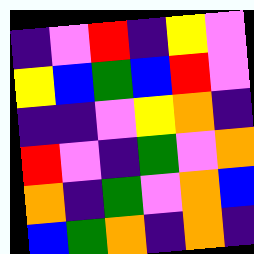[["indigo", "violet", "red", "indigo", "yellow", "violet"], ["yellow", "blue", "green", "blue", "red", "violet"], ["indigo", "indigo", "violet", "yellow", "orange", "indigo"], ["red", "violet", "indigo", "green", "violet", "orange"], ["orange", "indigo", "green", "violet", "orange", "blue"], ["blue", "green", "orange", "indigo", "orange", "indigo"]]